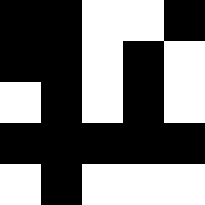[["black", "black", "white", "white", "black"], ["black", "black", "white", "black", "white"], ["white", "black", "white", "black", "white"], ["black", "black", "black", "black", "black"], ["white", "black", "white", "white", "white"]]